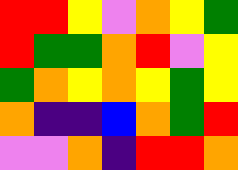[["red", "red", "yellow", "violet", "orange", "yellow", "green"], ["red", "green", "green", "orange", "red", "violet", "yellow"], ["green", "orange", "yellow", "orange", "yellow", "green", "yellow"], ["orange", "indigo", "indigo", "blue", "orange", "green", "red"], ["violet", "violet", "orange", "indigo", "red", "red", "orange"]]